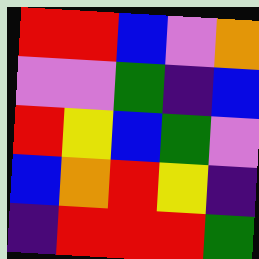[["red", "red", "blue", "violet", "orange"], ["violet", "violet", "green", "indigo", "blue"], ["red", "yellow", "blue", "green", "violet"], ["blue", "orange", "red", "yellow", "indigo"], ["indigo", "red", "red", "red", "green"]]